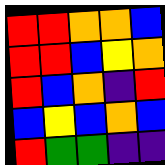[["red", "red", "orange", "orange", "blue"], ["red", "red", "blue", "yellow", "orange"], ["red", "blue", "orange", "indigo", "red"], ["blue", "yellow", "blue", "orange", "blue"], ["red", "green", "green", "indigo", "indigo"]]